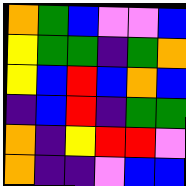[["orange", "green", "blue", "violet", "violet", "blue"], ["yellow", "green", "green", "indigo", "green", "orange"], ["yellow", "blue", "red", "blue", "orange", "blue"], ["indigo", "blue", "red", "indigo", "green", "green"], ["orange", "indigo", "yellow", "red", "red", "violet"], ["orange", "indigo", "indigo", "violet", "blue", "blue"]]